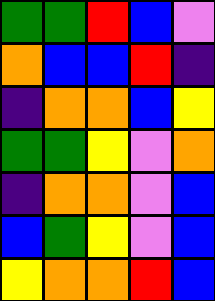[["green", "green", "red", "blue", "violet"], ["orange", "blue", "blue", "red", "indigo"], ["indigo", "orange", "orange", "blue", "yellow"], ["green", "green", "yellow", "violet", "orange"], ["indigo", "orange", "orange", "violet", "blue"], ["blue", "green", "yellow", "violet", "blue"], ["yellow", "orange", "orange", "red", "blue"]]